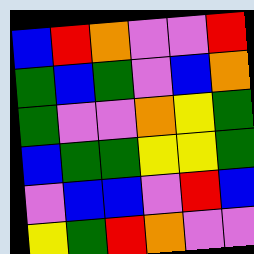[["blue", "red", "orange", "violet", "violet", "red"], ["green", "blue", "green", "violet", "blue", "orange"], ["green", "violet", "violet", "orange", "yellow", "green"], ["blue", "green", "green", "yellow", "yellow", "green"], ["violet", "blue", "blue", "violet", "red", "blue"], ["yellow", "green", "red", "orange", "violet", "violet"]]